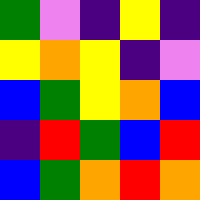[["green", "violet", "indigo", "yellow", "indigo"], ["yellow", "orange", "yellow", "indigo", "violet"], ["blue", "green", "yellow", "orange", "blue"], ["indigo", "red", "green", "blue", "red"], ["blue", "green", "orange", "red", "orange"]]